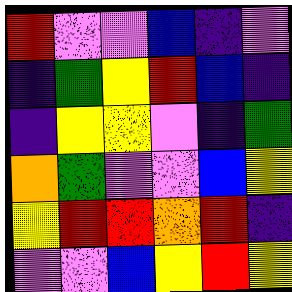[["red", "violet", "violet", "blue", "indigo", "violet"], ["indigo", "green", "yellow", "red", "blue", "indigo"], ["indigo", "yellow", "yellow", "violet", "indigo", "green"], ["orange", "green", "violet", "violet", "blue", "yellow"], ["yellow", "red", "red", "orange", "red", "indigo"], ["violet", "violet", "blue", "yellow", "red", "yellow"]]